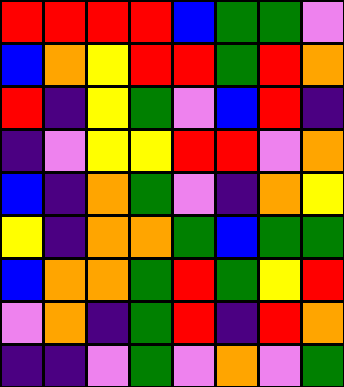[["red", "red", "red", "red", "blue", "green", "green", "violet"], ["blue", "orange", "yellow", "red", "red", "green", "red", "orange"], ["red", "indigo", "yellow", "green", "violet", "blue", "red", "indigo"], ["indigo", "violet", "yellow", "yellow", "red", "red", "violet", "orange"], ["blue", "indigo", "orange", "green", "violet", "indigo", "orange", "yellow"], ["yellow", "indigo", "orange", "orange", "green", "blue", "green", "green"], ["blue", "orange", "orange", "green", "red", "green", "yellow", "red"], ["violet", "orange", "indigo", "green", "red", "indigo", "red", "orange"], ["indigo", "indigo", "violet", "green", "violet", "orange", "violet", "green"]]